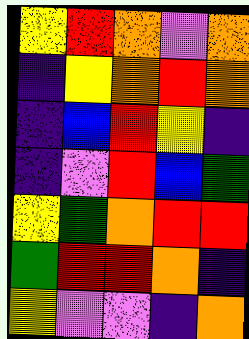[["yellow", "red", "orange", "violet", "orange"], ["indigo", "yellow", "orange", "red", "orange"], ["indigo", "blue", "red", "yellow", "indigo"], ["indigo", "violet", "red", "blue", "green"], ["yellow", "green", "orange", "red", "red"], ["green", "red", "red", "orange", "indigo"], ["yellow", "violet", "violet", "indigo", "orange"]]